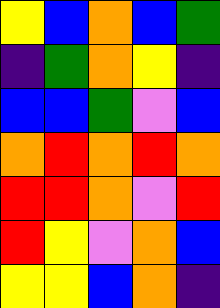[["yellow", "blue", "orange", "blue", "green"], ["indigo", "green", "orange", "yellow", "indigo"], ["blue", "blue", "green", "violet", "blue"], ["orange", "red", "orange", "red", "orange"], ["red", "red", "orange", "violet", "red"], ["red", "yellow", "violet", "orange", "blue"], ["yellow", "yellow", "blue", "orange", "indigo"]]